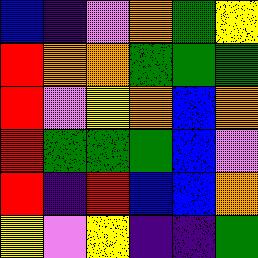[["blue", "indigo", "violet", "orange", "green", "yellow"], ["red", "orange", "orange", "green", "green", "green"], ["red", "violet", "yellow", "orange", "blue", "orange"], ["red", "green", "green", "green", "blue", "violet"], ["red", "indigo", "red", "blue", "blue", "orange"], ["yellow", "violet", "yellow", "indigo", "indigo", "green"]]